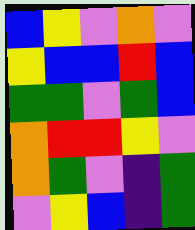[["blue", "yellow", "violet", "orange", "violet"], ["yellow", "blue", "blue", "red", "blue"], ["green", "green", "violet", "green", "blue"], ["orange", "red", "red", "yellow", "violet"], ["orange", "green", "violet", "indigo", "green"], ["violet", "yellow", "blue", "indigo", "green"]]